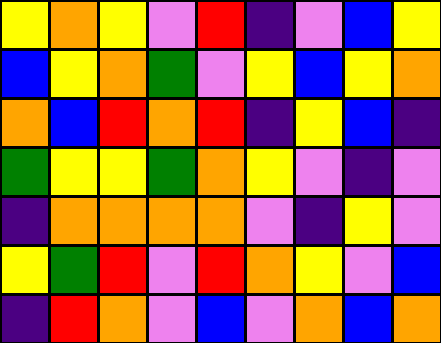[["yellow", "orange", "yellow", "violet", "red", "indigo", "violet", "blue", "yellow"], ["blue", "yellow", "orange", "green", "violet", "yellow", "blue", "yellow", "orange"], ["orange", "blue", "red", "orange", "red", "indigo", "yellow", "blue", "indigo"], ["green", "yellow", "yellow", "green", "orange", "yellow", "violet", "indigo", "violet"], ["indigo", "orange", "orange", "orange", "orange", "violet", "indigo", "yellow", "violet"], ["yellow", "green", "red", "violet", "red", "orange", "yellow", "violet", "blue"], ["indigo", "red", "orange", "violet", "blue", "violet", "orange", "blue", "orange"]]